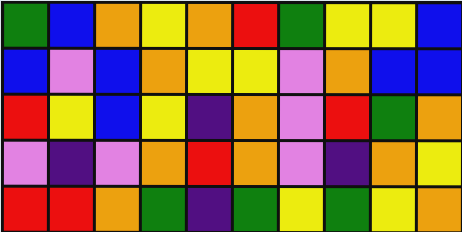[["green", "blue", "orange", "yellow", "orange", "red", "green", "yellow", "yellow", "blue"], ["blue", "violet", "blue", "orange", "yellow", "yellow", "violet", "orange", "blue", "blue"], ["red", "yellow", "blue", "yellow", "indigo", "orange", "violet", "red", "green", "orange"], ["violet", "indigo", "violet", "orange", "red", "orange", "violet", "indigo", "orange", "yellow"], ["red", "red", "orange", "green", "indigo", "green", "yellow", "green", "yellow", "orange"]]